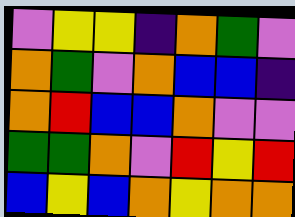[["violet", "yellow", "yellow", "indigo", "orange", "green", "violet"], ["orange", "green", "violet", "orange", "blue", "blue", "indigo"], ["orange", "red", "blue", "blue", "orange", "violet", "violet"], ["green", "green", "orange", "violet", "red", "yellow", "red"], ["blue", "yellow", "blue", "orange", "yellow", "orange", "orange"]]